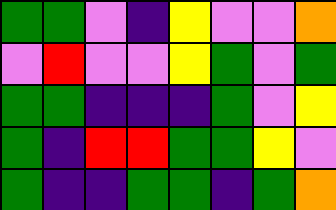[["green", "green", "violet", "indigo", "yellow", "violet", "violet", "orange"], ["violet", "red", "violet", "violet", "yellow", "green", "violet", "green"], ["green", "green", "indigo", "indigo", "indigo", "green", "violet", "yellow"], ["green", "indigo", "red", "red", "green", "green", "yellow", "violet"], ["green", "indigo", "indigo", "green", "green", "indigo", "green", "orange"]]